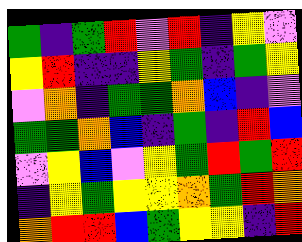[["green", "indigo", "green", "red", "violet", "red", "indigo", "yellow", "violet"], ["yellow", "red", "indigo", "indigo", "yellow", "green", "indigo", "green", "yellow"], ["violet", "orange", "indigo", "green", "green", "orange", "blue", "indigo", "violet"], ["green", "green", "orange", "blue", "indigo", "green", "indigo", "red", "blue"], ["violet", "yellow", "blue", "violet", "yellow", "green", "red", "green", "red"], ["indigo", "yellow", "green", "yellow", "yellow", "orange", "green", "red", "orange"], ["orange", "red", "red", "blue", "green", "yellow", "yellow", "indigo", "red"]]